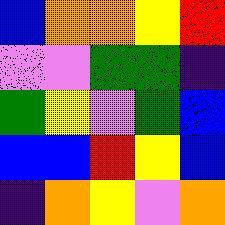[["blue", "orange", "orange", "yellow", "red"], ["violet", "violet", "green", "green", "indigo"], ["green", "yellow", "violet", "green", "blue"], ["blue", "blue", "red", "yellow", "blue"], ["indigo", "orange", "yellow", "violet", "orange"]]